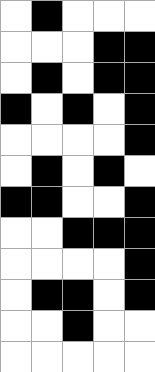[["white", "black", "white", "white", "white"], ["white", "white", "white", "black", "black"], ["white", "black", "white", "black", "black"], ["black", "white", "black", "white", "black"], ["white", "white", "white", "white", "black"], ["white", "black", "white", "black", "white"], ["black", "black", "white", "white", "black"], ["white", "white", "black", "black", "black"], ["white", "white", "white", "white", "black"], ["white", "black", "black", "white", "black"], ["white", "white", "black", "white", "white"], ["white", "white", "white", "white", "white"]]